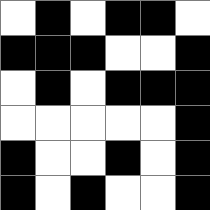[["white", "black", "white", "black", "black", "white"], ["black", "black", "black", "white", "white", "black"], ["white", "black", "white", "black", "black", "black"], ["white", "white", "white", "white", "white", "black"], ["black", "white", "white", "black", "white", "black"], ["black", "white", "black", "white", "white", "black"]]